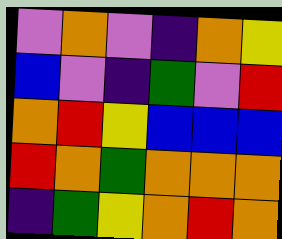[["violet", "orange", "violet", "indigo", "orange", "yellow"], ["blue", "violet", "indigo", "green", "violet", "red"], ["orange", "red", "yellow", "blue", "blue", "blue"], ["red", "orange", "green", "orange", "orange", "orange"], ["indigo", "green", "yellow", "orange", "red", "orange"]]